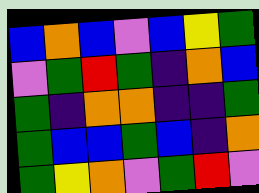[["blue", "orange", "blue", "violet", "blue", "yellow", "green"], ["violet", "green", "red", "green", "indigo", "orange", "blue"], ["green", "indigo", "orange", "orange", "indigo", "indigo", "green"], ["green", "blue", "blue", "green", "blue", "indigo", "orange"], ["green", "yellow", "orange", "violet", "green", "red", "violet"]]